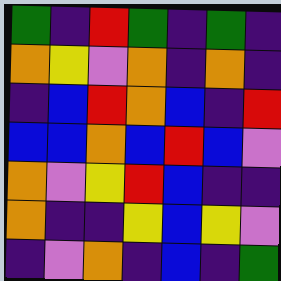[["green", "indigo", "red", "green", "indigo", "green", "indigo"], ["orange", "yellow", "violet", "orange", "indigo", "orange", "indigo"], ["indigo", "blue", "red", "orange", "blue", "indigo", "red"], ["blue", "blue", "orange", "blue", "red", "blue", "violet"], ["orange", "violet", "yellow", "red", "blue", "indigo", "indigo"], ["orange", "indigo", "indigo", "yellow", "blue", "yellow", "violet"], ["indigo", "violet", "orange", "indigo", "blue", "indigo", "green"]]